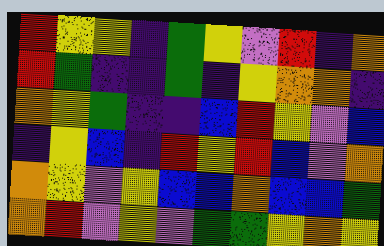[["red", "yellow", "yellow", "indigo", "green", "yellow", "violet", "red", "indigo", "orange"], ["red", "green", "indigo", "indigo", "green", "indigo", "yellow", "orange", "orange", "indigo"], ["orange", "yellow", "green", "indigo", "indigo", "blue", "red", "yellow", "violet", "blue"], ["indigo", "yellow", "blue", "indigo", "red", "yellow", "red", "blue", "violet", "orange"], ["orange", "yellow", "violet", "yellow", "blue", "blue", "orange", "blue", "blue", "green"], ["orange", "red", "violet", "yellow", "violet", "green", "green", "yellow", "orange", "yellow"]]